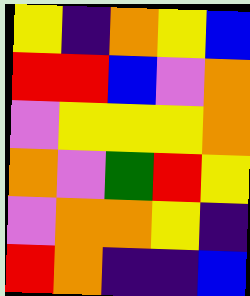[["yellow", "indigo", "orange", "yellow", "blue"], ["red", "red", "blue", "violet", "orange"], ["violet", "yellow", "yellow", "yellow", "orange"], ["orange", "violet", "green", "red", "yellow"], ["violet", "orange", "orange", "yellow", "indigo"], ["red", "orange", "indigo", "indigo", "blue"]]